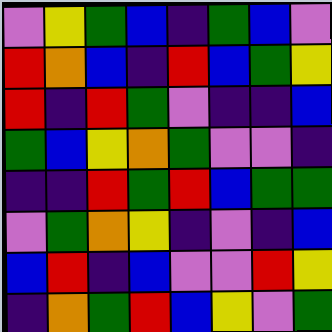[["violet", "yellow", "green", "blue", "indigo", "green", "blue", "violet"], ["red", "orange", "blue", "indigo", "red", "blue", "green", "yellow"], ["red", "indigo", "red", "green", "violet", "indigo", "indigo", "blue"], ["green", "blue", "yellow", "orange", "green", "violet", "violet", "indigo"], ["indigo", "indigo", "red", "green", "red", "blue", "green", "green"], ["violet", "green", "orange", "yellow", "indigo", "violet", "indigo", "blue"], ["blue", "red", "indigo", "blue", "violet", "violet", "red", "yellow"], ["indigo", "orange", "green", "red", "blue", "yellow", "violet", "green"]]